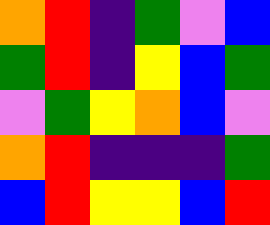[["orange", "red", "indigo", "green", "violet", "blue"], ["green", "red", "indigo", "yellow", "blue", "green"], ["violet", "green", "yellow", "orange", "blue", "violet"], ["orange", "red", "indigo", "indigo", "indigo", "green"], ["blue", "red", "yellow", "yellow", "blue", "red"]]